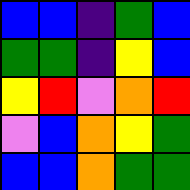[["blue", "blue", "indigo", "green", "blue"], ["green", "green", "indigo", "yellow", "blue"], ["yellow", "red", "violet", "orange", "red"], ["violet", "blue", "orange", "yellow", "green"], ["blue", "blue", "orange", "green", "green"]]